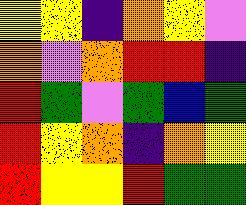[["yellow", "yellow", "indigo", "orange", "yellow", "violet"], ["orange", "violet", "orange", "red", "red", "indigo"], ["red", "green", "violet", "green", "blue", "green"], ["red", "yellow", "orange", "indigo", "orange", "yellow"], ["red", "yellow", "yellow", "red", "green", "green"]]